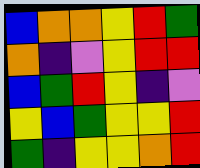[["blue", "orange", "orange", "yellow", "red", "green"], ["orange", "indigo", "violet", "yellow", "red", "red"], ["blue", "green", "red", "yellow", "indigo", "violet"], ["yellow", "blue", "green", "yellow", "yellow", "red"], ["green", "indigo", "yellow", "yellow", "orange", "red"]]